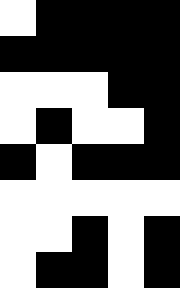[["white", "black", "black", "black", "black"], ["black", "black", "black", "black", "black"], ["white", "white", "white", "black", "black"], ["white", "black", "white", "white", "black"], ["black", "white", "black", "black", "black"], ["white", "white", "white", "white", "white"], ["white", "white", "black", "white", "black"], ["white", "black", "black", "white", "black"]]